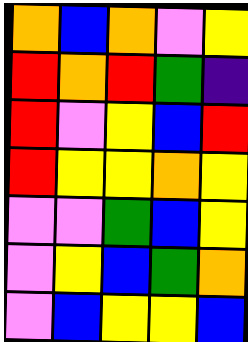[["orange", "blue", "orange", "violet", "yellow"], ["red", "orange", "red", "green", "indigo"], ["red", "violet", "yellow", "blue", "red"], ["red", "yellow", "yellow", "orange", "yellow"], ["violet", "violet", "green", "blue", "yellow"], ["violet", "yellow", "blue", "green", "orange"], ["violet", "blue", "yellow", "yellow", "blue"]]